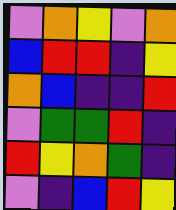[["violet", "orange", "yellow", "violet", "orange"], ["blue", "red", "red", "indigo", "yellow"], ["orange", "blue", "indigo", "indigo", "red"], ["violet", "green", "green", "red", "indigo"], ["red", "yellow", "orange", "green", "indigo"], ["violet", "indigo", "blue", "red", "yellow"]]